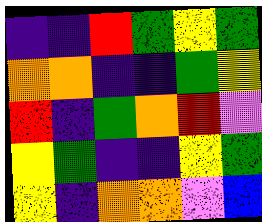[["indigo", "indigo", "red", "green", "yellow", "green"], ["orange", "orange", "indigo", "indigo", "green", "yellow"], ["red", "indigo", "green", "orange", "red", "violet"], ["yellow", "green", "indigo", "indigo", "yellow", "green"], ["yellow", "indigo", "orange", "orange", "violet", "blue"]]